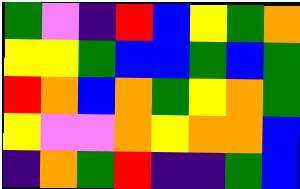[["green", "violet", "indigo", "red", "blue", "yellow", "green", "orange"], ["yellow", "yellow", "green", "blue", "blue", "green", "blue", "green"], ["red", "orange", "blue", "orange", "green", "yellow", "orange", "green"], ["yellow", "violet", "violet", "orange", "yellow", "orange", "orange", "blue"], ["indigo", "orange", "green", "red", "indigo", "indigo", "green", "blue"]]